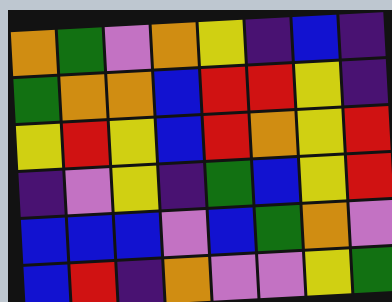[["orange", "green", "violet", "orange", "yellow", "indigo", "blue", "indigo"], ["green", "orange", "orange", "blue", "red", "red", "yellow", "indigo"], ["yellow", "red", "yellow", "blue", "red", "orange", "yellow", "red"], ["indigo", "violet", "yellow", "indigo", "green", "blue", "yellow", "red"], ["blue", "blue", "blue", "violet", "blue", "green", "orange", "violet"], ["blue", "red", "indigo", "orange", "violet", "violet", "yellow", "green"]]